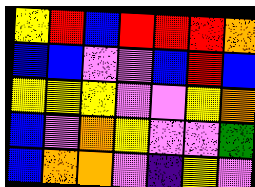[["yellow", "red", "blue", "red", "red", "red", "orange"], ["blue", "blue", "violet", "violet", "blue", "red", "blue"], ["yellow", "yellow", "yellow", "violet", "violet", "yellow", "orange"], ["blue", "violet", "orange", "yellow", "violet", "violet", "green"], ["blue", "orange", "orange", "violet", "indigo", "yellow", "violet"]]